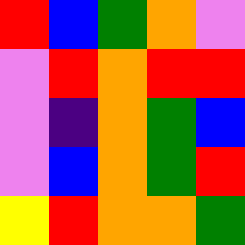[["red", "blue", "green", "orange", "violet"], ["violet", "red", "orange", "red", "red"], ["violet", "indigo", "orange", "green", "blue"], ["violet", "blue", "orange", "green", "red"], ["yellow", "red", "orange", "orange", "green"]]